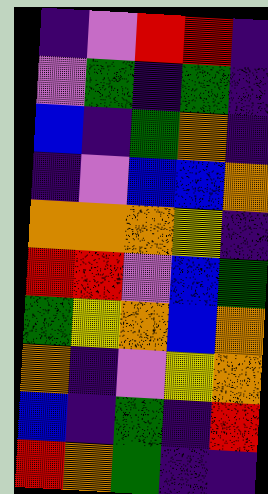[["indigo", "violet", "red", "red", "indigo"], ["violet", "green", "indigo", "green", "indigo"], ["blue", "indigo", "green", "orange", "indigo"], ["indigo", "violet", "blue", "blue", "orange"], ["orange", "orange", "orange", "yellow", "indigo"], ["red", "red", "violet", "blue", "green"], ["green", "yellow", "orange", "blue", "orange"], ["orange", "indigo", "violet", "yellow", "orange"], ["blue", "indigo", "green", "indigo", "red"], ["red", "orange", "green", "indigo", "indigo"]]